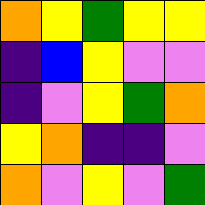[["orange", "yellow", "green", "yellow", "yellow"], ["indigo", "blue", "yellow", "violet", "violet"], ["indigo", "violet", "yellow", "green", "orange"], ["yellow", "orange", "indigo", "indigo", "violet"], ["orange", "violet", "yellow", "violet", "green"]]